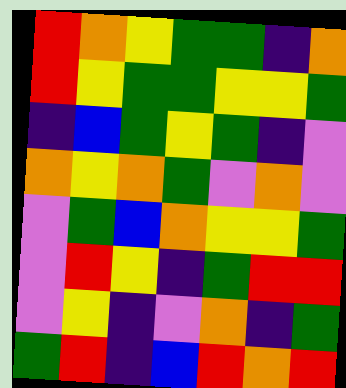[["red", "orange", "yellow", "green", "green", "indigo", "orange"], ["red", "yellow", "green", "green", "yellow", "yellow", "green"], ["indigo", "blue", "green", "yellow", "green", "indigo", "violet"], ["orange", "yellow", "orange", "green", "violet", "orange", "violet"], ["violet", "green", "blue", "orange", "yellow", "yellow", "green"], ["violet", "red", "yellow", "indigo", "green", "red", "red"], ["violet", "yellow", "indigo", "violet", "orange", "indigo", "green"], ["green", "red", "indigo", "blue", "red", "orange", "red"]]